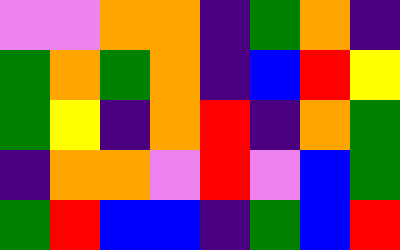[["violet", "violet", "orange", "orange", "indigo", "green", "orange", "indigo"], ["green", "orange", "green", "orange", "indigo", "blue", "red", "yellow"], ["green", "yellow", "indigo", "orange", "red", "indigo", "orange", "green"], ["indigo", "orange", "orange", "violet", "red", "violet", "blue", "green"], ["green", "red", "blue", "blue", "indigo", "green", "blue", "red"]]